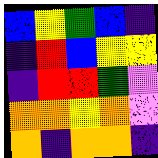[["blue", "yellow", "green", "blue", "indigo"], ["indigo", "red", "blue", "yellow", "yellow"], ["indigo", "red", "red", "green", "violet"], ["orange", "orange", "yellow", "orange", "violet"], ["orange", "indigo", "orange", "orange", "indigo"]]